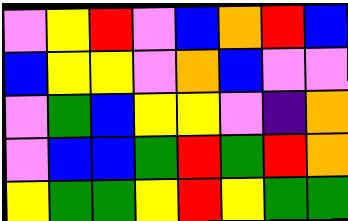[["violet", "yellow", "red", "violet", "blue", "orange", "red", "blue"], ["blue", "yellow", "yellow", "violet", "orange", "blue", "violet", "violet"], ["violet", "green", "blue", "yellow", "yellow", "violet", "indigo", "orange"], ["violet", "blue", "blue", "green", "red", "green", "red", "orange"], ["yellow", "green", "green", "yellow", "red", "yellow", "green", "green"]]